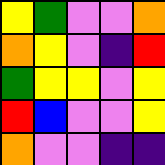[["yellow", "green", "violet", "violet", "orange"], ["orange", "yellow", "violet", "indigo", "red"], ["green", "yellow", "yellow", "violet", "yellow"], ["red", "blue", "violet", "violet", "yellow"], ["orange", "violet", "violet", "indigo", "indigo"]]